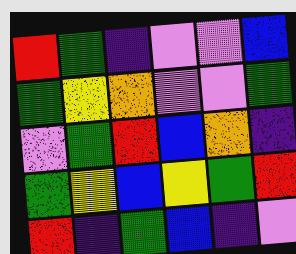[["red", "green", "indigo", "violet", "violet", "blue"], ["green", "yellow", "orange", "violet", "violet", "green"], ["violet", "green", "red", "blue", "orange", "indigo"], ["green", "yellow", "blue", "yellow", "green", "red"], ["red", "indigo", "green", "blue", "indigo", "violet"]]